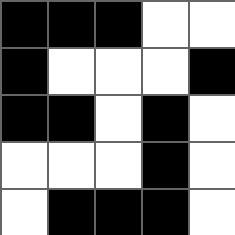[["black", "black", "black", "white", "white"], ["black", "white", "white", "white", "black"], ["black", "black", "white", "black", "white"], ["white", "white", "white", "black", "white"], ["white", "black", "black", "black", "white"]]